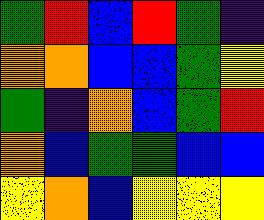[["green", "red", "blue", "red", "green", "indigo"], ["orange", "orange", "blue", "blue", "green", "yellow"], ["green", "indigo", "orange", "blue", "green", "red"], ["orange", "blue", "green", "green", "blue", "blue"], ["yellow", "orange", "blue", "yellow", "yellow", "yellow"]]